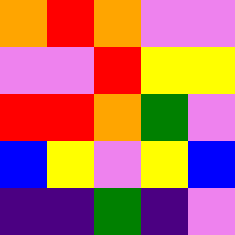[["orange", "red", "orange", "violet", "violet"], ["violet", "violet", "red", "yellow", "yellow"], ["red", "red", "orange", "green", "violet"], ["blue", "yellow", "violet", "yellow", "blue"], ["indigo", "indigo", "green", "indigo", "violet"]]